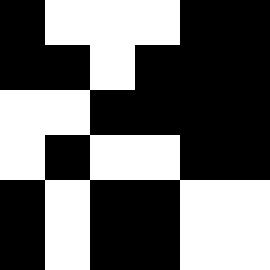[["black", "white", "white", "white", "black", "black"], ["black", "black", "white", "black", "black", "black"], ["white", "white", "black", "black", "black", "black"], ["white", "black", "white", "white", "black", "black"], ["black", "white", "black", "black", "white", "white"], ["black", "white", "black", "black", "white", "white"]]